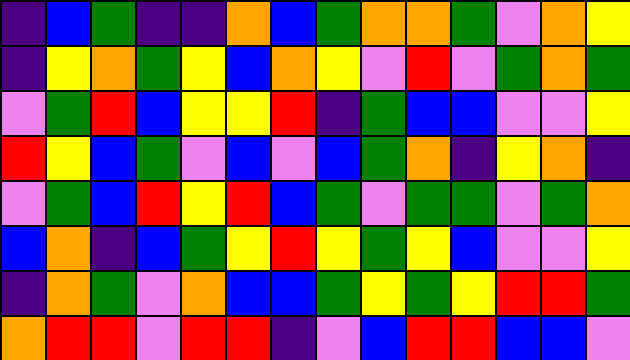[["indigo", "blue", "green", "indigo", "indigo", "orange", "blue", "green", "orange", "orange", "green", "violet", "orange", "yellow"], ["indigo", "yellow", "orange", "green", "yellow", "blue", "orange", "yellow", "violet", "red", "violet", "green", "orange", "green"], ["violet", "green", "red", "blue", "yellow", "yellow", "red", "indigo", "green", "blue", "blue", "violet", "violet", "yellow"], ["red", "yellow", "blue", "green", "violet", "blue", "violet", "blue", "green", "orange", "indigo", "yellow", "orange", "indigo"], ["violet", "green", "blue", "red", "yellow", "red", "blue", "green", "violet", "green", "green", "violet", "green", "orange"], ["blue", "orange", "indigo", "blue", "green", "yellow", "red", "yellow", "green", "yellow", "blue", "violet", "violet", "yellow"], ["indigo", "orange", "green", "violet", "orange", "blue", "blue", "green", "yellow", "green", "yellow", "red", "red", "green"], ["orange", "red", "red", "violet", "red", "red", "indigo", "violet", "blue", "red", "red", "blue", "blue", "violet"]]